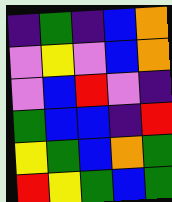[["indigo", "green", "indigo", "blue", "orange"], ["violet", "yellow", "violet", "blue", "orange"], ["violet", "blue", "red", "violet", "indigo"], ["green", "blue", "blue", "indigo", "red"], ["yellow", "green", "blue", "orange", "green"], ["red", "yellow", "green", "blue", "green"]]